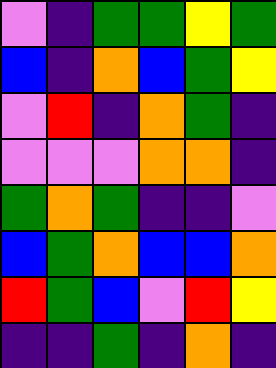[["violet", "indigo", "green", "green", "yellow", "green"], ["blue", "indigo", "orange", "blue", "green", "yellow"], ["violet", "red", "indigo", "orange", "green", "indigo"], ["violet", "violet", "violet", "orange", "orange", "indigo"], ["green", "orange", "green", "indigo", "indigo", "violet"], ["blue", "green", "orange", "blue", "blue", "orange"], ["red", "green", "blue", "violet", "red", "yellow"], ["indigo", "indigo", "green", "indigo", "orange", "indigo"]]